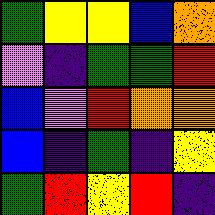[["green", "yellow", "yellow", "blue", "orange"], ["violet", "indigo", "green", "green", "red"], ["blue", "violet", "red", "orange", "orange"], ["blue", "indigo", "green", "indigo", "yellow"], ["green", "red", "yellow", "red", "indigo"]]